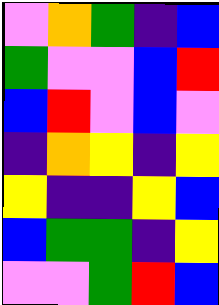[["violet", "orange", "green", "indigo", "blue"], ["green", "violet", "violet", "blue", "red"], ["blue", "red", "violet", "blue", "violet"], ["indigo", "orange", "yellow", "indigo", "yellow"], ["yellow", "indigo", "indigo", "yellow", "blue"], ["blue", "green", "green", "indigo", "yellow"], ["violet", "violet", "green", "red", "blue"]]